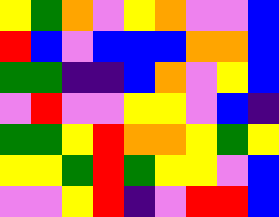[["yellow", "green", "orange", "violet", "yellow", "orange", "violet", "violet", "blue"], ["red", "blue", "violet", "blue", "blue", "blue", "orange", "orange", "blue"], ["green", "green", "indigo", "indigo", "blue", "orange", "violet", "yellow", "blue"], ["violet", "red", "violet", "violet", "yellow", "yellow", "violet", "blue", "indigo"], ["green", "green", "yellow", "red", "orange", "orange", "yellow", "green", "yellow"], ["yellow", "yellow", "green", "red", "green", "yellow", "yellow", "violet", "blue"], ["violet", "violet", "yellow", "red", "indigo", "violet", "red", "red", "blue"]]